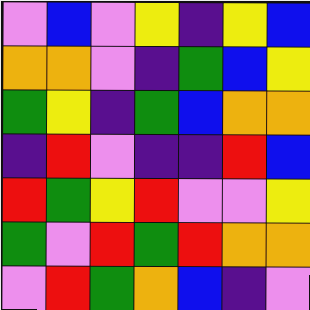[["violet", "blue", "violet", "yellow", "indigo", "yellow", "blue"], ["orange", "orange", "violet", "indigo", "green", "blue", "yellow"], ["green", "yellow", "indigo", "green", "blue", "orange", "orange"], ["indigo", "red", "violet", "indigo", "indigo", "red", "blue"], ["red", "green", "yellow", "red", "violet", "violet", "yellow"], ["green", "violet", "red", "green", "red", "orange", "orange"], ["violet", "red", "green", "orange", "blue", "indigo", "violet"]]